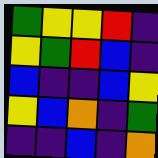[["green", "yellow", "yellow", "red", "indigo"], ["yellow", "green", "red", "blue", "indigo"], ["blue", "indigo", "indigo", "blue", "yellow"], ["yellow", "blue", "orange", "indigo", "green"], ["indigo", "indigo", "blue", "indigo", "orange"]]